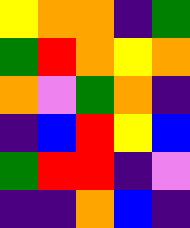[["yellow", "orange", "orange", "indigo", "green"], ["green", "red", "orange", "yellow", "orange"], ["orange", "violet", "green", "orange", "indigo"], ["indigo", "blue", "red", "yellow", "blue"], ["green", "red", "red", "indigo", "violet"], ["indigo", "indigo", "orange", "blue", "indigo"]]